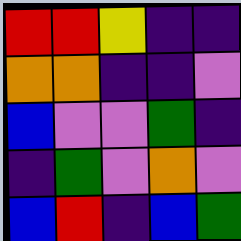[["red", "red", "yellow", "indigo", "indigo"], ["orange", "orange", "indigo", "indigo", "violet"], ["blue", "violet", "violet", "green", "indigo"], ["indigo", "green", "violet", "orange", "violet"], ["blue", "red", "indigo", "blue", "green"]]